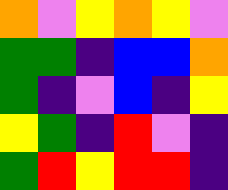[["orange", "violet", "yellow", "orange", "yellow", "violet"], ["green", "green", "indigo", "blue", "blue", "orange"], ["green", "indigo", "violet", "blue", "indigo", "yellow"], ["yellow", "green", "indigo", "red", "violet", "indigo"], ["green", "red", "yellow", "red", "red", "indigo"]]